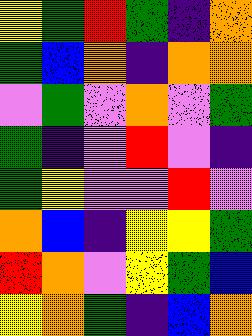[["yellow", "green", "red", "green", "indigo", "orange"], ["green", "blue", "orange", "indigo", "orange", "orange"], ["violet", "green", "violet", "orange", "violet", "green"], ["green", "indigo", "violet", "red", "violet", "indigo"], ["green", "yellow", "violet", "violet", "red", "violet"], ["orange", "blue", "indigo", "yellow", "yellow", "green"], ["red", "orange", "violet", "yellow", "green", "blue"], ["yellow", "orange", "green", "indigo", "blue", "orange"]]